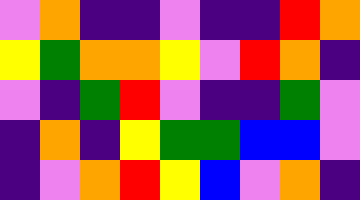[["violet", "orange", "indigo", "indigo", "violet", "indigo", "indigo", "red", "orange"], ["yellow", "green", "orange", "orange", "yellow", "violet", "red", "orange", "indigo"], ["violet", "indigo", "green", "red", "violet", "indigo", "indigo", "green", "violet"], ["indigo", "orange", "indigo", "yellow", "green", "green", "blue", "blue", "violet"], ["indigo", "violet", "orange", "red", "yellow", "blue", "violet", "orange", "indigo"]]